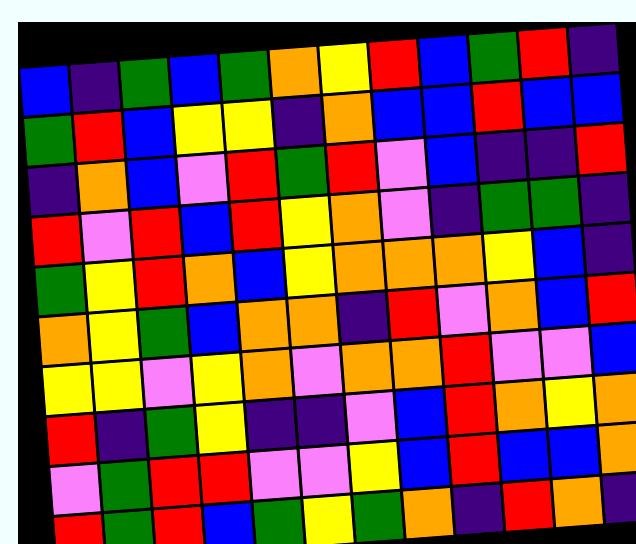[["blue", "indigo", "green", "blue", "green", "orange", "yellow", "red", "blue", "green", "red", "indigo"], ["green", "red", "blue", "yellow", "yellow", "indigo", "orange", "blue", "blue", "red", "blue", "blue"], ["indigo", "orange", "blue", "violet", "red", "green", "red", "violet", "blue", "indigo", "indigo", "red"], ["red", "violet", "red", "blue", "red", "yellow", "orange", "violet", "indigo", "green", "green", "indigo"], ["green", "yellow", "red", "orange", "blue", "yellow", "orange", "orange", "orange", "yellow", "blue", "indigo"], ["orange", "yellow", "green", "blue", "orange", "orange", "indigo", "red", "violet", "orange", "blue", "red"], ["yellow", "yellow", "violet", "yellow", "orange", "violet", "orange", "orange", "red", "violet", "violet", "blue"], ["red", "indigo", "green", "yellow", "indigo", "indigo", "violet", "blue", "red", "orange", "yellow", "orange"], ["violet", "green", "red", "red", "violet", "violet", "yellow", "blue", "red", "blue", "blue", "orange"], ["red", "green", "red", "blue", "green", "yellow", "green", "orange", "indigo", "red", "orange", "indigo"]]